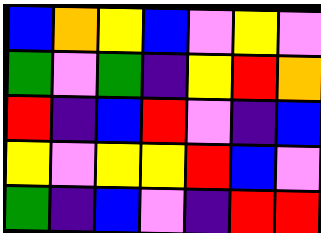[["blue", "orange", "yellow", "blue", "violet", "yellow", "violet"], ["green", "violet", "green", "indigo", "yellow", "red", "orange"], ["red", "indigo", "blue", "red", "violet", "indigo", "blue"], ["yellow", "violet", "yellow", "yellow", "red", "blue", "violet"], ["green", "indigo", "blue", "violet", "indigo", "red", "red"]]